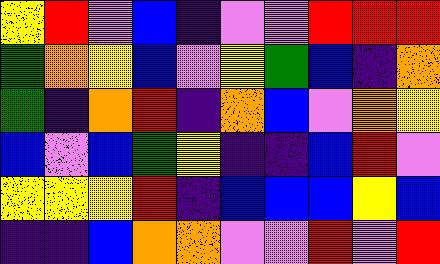[["yellow", "red", "violet", "blue", "indigo", "violet", "violet", "red", "red", "red"], ["green", "orange", "yellow", "blue", "violet", "yellow", "green", "blue", "indigo", "orange"], ["green", "indigo", "orange", "red", "indigo", "orange", "blue", "violet", "orange", "yellow"], ["blue", "violet", "blue", "green", "yellow", "indigo", "indigo", "blue", "red", "violet"], ["yellow", "yellow", "yellow", "red", "indigo", "blue", "blue", "blue", "yellow", "blue"], ["indigo", "indigo", "blue", "orange", "orange", "violet", "violet", "red", "violet", "red"]]